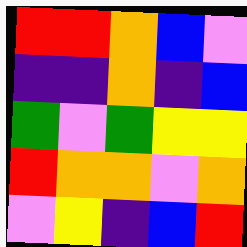[["red", "red", "orange", "blue", "violet"], ["indigo", "indigo", "orange", "indigo", "blue"], ["green", "violet", "green", "yellow", "yellow"], ["red", "orange", "orange", "violet", "orange"], ["violet", "yellow", "indigo", "blue", "red"]]